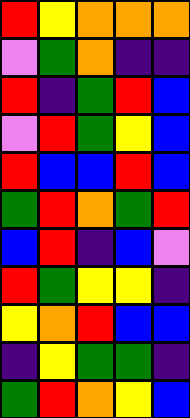[["red", "yellow", "orange", "orange", "orange"], ["violet", "green", "orange", "indigo", "indigo"], ["red", "indigo", "green", "red", "blue"], ["violet", "red", "green", "yellow", "blue"], ["red", "blue", "blue", "red", "blue"], ["green", "red", "orange", "green", "red"], ["blue", "red", "indigo", "blue", "violet"], ["red", "green", "yellow", "yellow", "indigo"], ["yellow", "orange", "red", "blue", "blue"], ["indigo", "yellow", "green", "green", "indigo"], ["green", "red", "orange", "yellow", "blue"]]